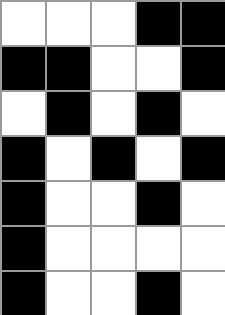[["white", "white", "white", "black", "black"], ["black", "black", "white", "white", "black"], ["white", "black", "white", "black", "white"], ["black", "white", "black", "white", "black"], ["black", "white", "white", "black", "white"], ["black", "white", "white", "white", "white"], ["black", "white", "white", "black", "white"]]